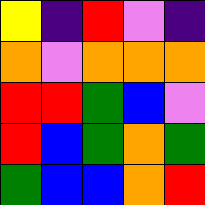[["yellow", "indigo", "red", "violet", "indigo"], ["orange", "violet", "orange", "orange", "orange"], ["red", "red", "green", "blue", "violet"], ["red", "blue", "green", "orange", "green"], ["green", "blue", "blue", "orange", "red"]]